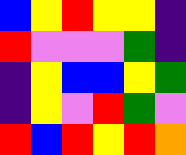[["blue", "yellow", "red", "yellow", "yellow", "indigo"], ["red", "violet", "violet", "violet", "green", "indigo"], ["indigo", "yellow", "blue", "blue", "yellow", "green"], ["indigo", "yellow", "violet", "red", "green", "violet"], ["red", "blue", "red", "yellow", "red", "orange"]]